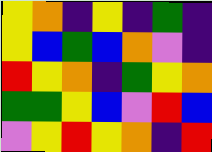[["yellow", "orange", "indigo", "yellow", "indigo", "green", "indigo"], ["yellow", "blue", "green", "blue", "orange", "violet", "indigo"], ["red", "yellow", "orange", "indigo", "green", "yellow", "orange"], ["green", "green", "yellow", "blue", "violet", "red", "blue"], ["violet", "yellow", "red", "yellow", "orange", "indigo", "red"]]